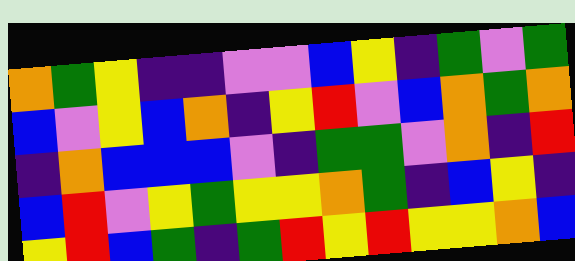[["orange", "green", "yellow", "indigo", "indigo", "violet", "violet", "blue", "yellow", "indigo", "green", "violet", "green"], ["blue", "violet", "yellow", "blue", "orange", "indigo", "yellow", "red", "violet", "blue", "orange", "green", "orange"], ["indigo", "orange", "blue", "blue", "blue", "violet", "indigo", "green", "green", "violet", "orange", "indigo", "red"], ["blue", "red", "violet", "yellow", "green", "yellow", "yellow", "orange", "green", "indigo", "blue", "yellow", "indigo"], ["yellow", "red", "blue", "green", "indigo", "green", "red", "yellow", "red", "yellow", "yellow", "orange", "blue"]]